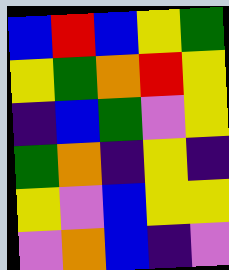[["blue", "red", "blue", "yellow", "green"], ["yellow", "green", "orange", "red", "yellow"], ["indigo", "blue", "green", "violet", "yellow"], ["green", "orange", "indigo", "yellow", "indigo"], ["yellow", "violet", "blue", "yellow", "yellow"], ["violet", "orange", "blue", "indigo", "violet"]]